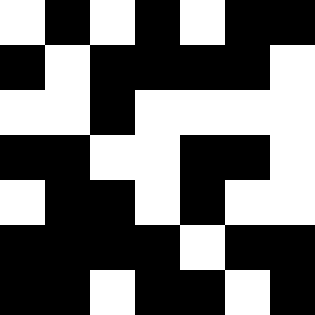[["white", "black", "white", "black", "white", "black", "black"], ["black", "white", "black", "black", "black", "black", "white"], ["white", "white", "black", "white", "white", "white", "white"], ["black", "black", "white", "white", "black", "black", "white"], ["white", "black", "black", "white", "black", "white", "white"], ["black", "black", "black", "black", "white", "black", "black"], ["black", "black", "white", "black", "black", "white", "black"]]